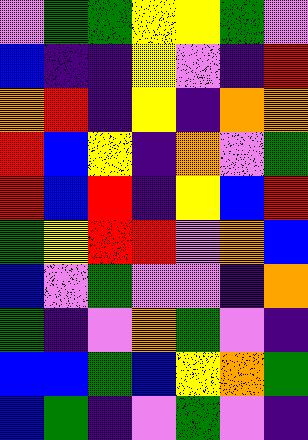[["violet", "green", "green", "yellow", "yellow", "green", "violet"], ["blue", "indigo", "indigo", "yellow", "violet", "indigo", "red"], ["orange", "red", "indigo", "yellow", "indigo", "orange", "orange"], ["red", "blue", "yellow", "indigo", "orange", "violet", "green"], ["red", "blue", "red", "indigo", "yellow", "blue", "red"], ["green", "yellow", "red", "red", "violet", "orange", "blue"], ["blue", "violet", "green", "violet", "violet", "indigo", "orange"], ["green", "indigo", "violet", "orange", "green", "violet", "indigo"], ["blue", "blue", "green", "blue", "yellow", "orange", "green"], ["blue", "green", "indigo", "violet", "green", "violet", "indigo"]]